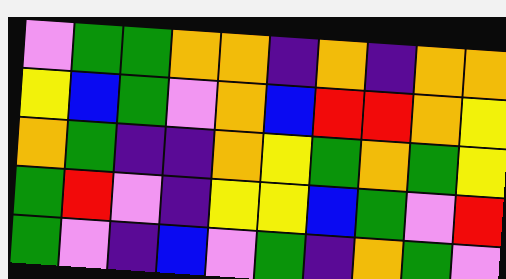[["violet", "green", "green", "orange", "orange", "indigo", "orange", "indigo", "orange", "orange"], ["yellow", "blue", "green", "violet", "orange", "blue", "red", "red", "orange", "yellow"], ["orange", "green", "indigo", "indigo", "orange", "yellow", "green", "orange", "green", "yellow"], ["green", "red", "violet", "indigo", "yellow", "yellow", "blue", "green", "violet", "red"], ["green", "violet", "indigo", "blue", "violet", "green", "indigo", "orange", "green", "violet"]]